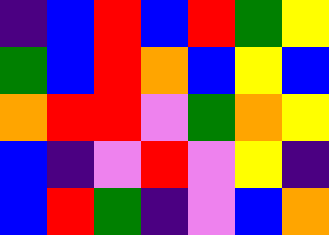[["indigo", "blue", "red", "blue", "red", "green", "yellow"], ["green", "blue", "red", "orange", "blue", "yellow", "blue"], ["orange", "red", "red", "violet", "green", "orange", "yellow"], ["blue", "indigo", "violet", "red", "violet", "yellow", "indigo"], ["blue", "red", "green", "indigo", "violet", "blue", "orange"]]